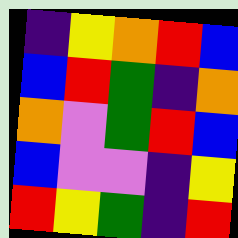[["indigo", "yellow", "orange", "red", "blue"], ["blue", "red", "green", "indigo", "orange"], ["orange", "violet", "green", "red", "blue"], ["blue", "violet", "violet", "indigo", "yellow"], ["red", "yellow", "green", "indigo", "red"]]